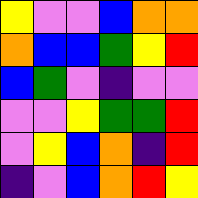[["yellow", "violet", "violet", "blue", "orange", "orange"], ["orange", "blue", "blue", "green", "yellow", "red"], ["blue", "green", "violet", "indigo", "violet", "violet"], ["violet", "violet", "yellow", "green", "green", "red"], ["violet", "yellow", "blue", "orange", "indigo", "red"], ["indigo", "violet", "blue", "orange", "red", "yellow"]]